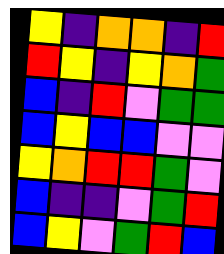[["yellow", "indigo", "orange", "orange", "indigo", "red"], ["red", "yellow", "indigo", "yellow", "orange", "green"], ["blue", "indigo", "red", "violet", "green", "green"], ["blue", "yellow", "blue", "blue", "violet", "violet"], ["yellow", "orange", "red", "red", "green", "violet"], ["blue", "indigo", "indigo", "violet", "green", "red"], ["blue", "yellow", "violet", "green", "red", "blue"]]